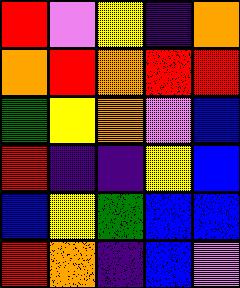[["red", "violet", "yellow", "indigo", "orange"], ["orange", "red", "orange", "red", "red"], ["green", "yellow", "orange", "violet", "blue"], ["red", "indigo", "indigo", "yellow", "blue"], ["blue", "yellow", "green", "blue", "blue"], ["red", "orange", "indigo", "blue", "violet"]]